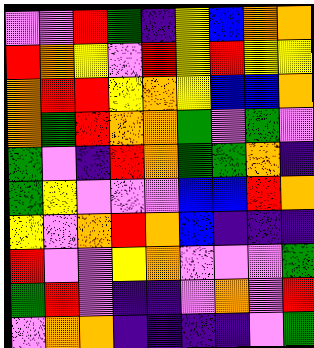[["violet", "violet", "red", "green", "indigo", "yellow", "blue", "orange", "orange"], ["red", "orange", "yellow", "violet", "red", "yellow", "red", "yellow", "yellow"], ["orange", "red", "red", "yellow", "orange", "yellow", "blue", "blue", "orange"], ["orange", "green", "red", "orange", "orange", "green", "violet", "green", "violet"], ["green", "violet", "indigo", "red", "orange", "green", "green", "orange", "indigo"], ["green", "yellow", "violet", "violet", "violet", "blue", "blue", "red", "orange"], ["yellow", "violet", "orange", "red", "orange", "blue", "indigo", "indigo", "indigo"], ["red", "violet", "violet", "yellow", "orange", "violet", "violet", "violet", "green"], ["green", "red", "violet", "indigo", "indigo", "violet", "orange", "violet", "red"], ["violet", "orange", "orange", "indigo", "indigo", "indigo", "indigo", "violet", "green"]]